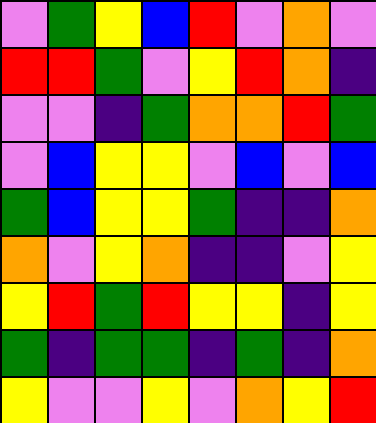[["violet", "green", "yellow", "blue", "red", "violet", "orange", "violet"], ["red", "red", "green", "violet", "yellow", "red", "orange", "indigo"], ["violet", "violet", "indigo", "green", "orange", "orange", "red", "green"], ["violet", "blue", "yellow", "yellow", "violet", "blue", "violet", "blue"], ["green", "blue", "yellow", "yellow", "green", "indigo", "indigo", "orange"], ["orange", "violet", "yellow", "orange", "indigo", "indigo", "violet", "yellow"], ["yellow", "red", "green", "red", "yellow", "yellow", "indigo", "yellow"], ["green", "indigo", "green", "green", "indigo", "green", "indigo", "orange"], ["yellow", "violet", "violet", "yellow", "violet", "orange", "yellow", "red"]]